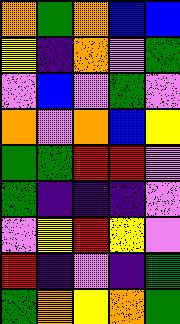[["orange", "green", "orange", "blue", "blue"], ["yellow", "indigo", "orange", "violet", "green"], ["violet", "blue", "violet", "green", "violet"], ["orange", "violet", "orange", "blue", "yellow"], ["green", "green", "red", "red", "violet"], ["green", "indigo", "indigo", "indigo", "violet"], ["violet", "yellow", "red", "yellow", "violet"], ["red", "indigo", "violet", "indigo", "green"], ["green", "orange", "yellow", "orange", "green"]]